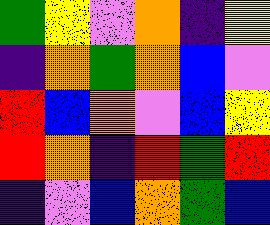[["green", "yellow", "violet", "orange", "indigo", "yellow"], ["indigo", "orange", "green", "orange", "blue", "violet"], ["red", "blue", "orange", "violet", "blue", "yellow"], ["red", "orange", "indigo", "red", "green", "red"], ["indigo", "violet", "blue", "orange", "green", "blue"]]